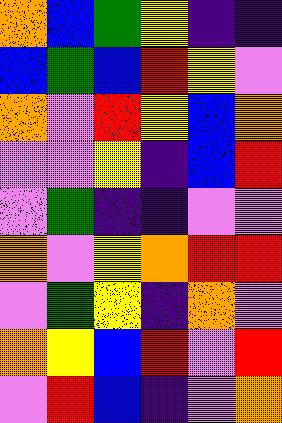[["orange", "blue", "green", "yellow", "indigo", "indigo"], ["blue", "green", "blue", "red", "yellow", "violet"], ["orange", "violet", "red", "yellow", "blue", "orange"], ["violet", "violet", "yellow", "indigo", "blue", "red"], ["violet", "green", "indigo", "indigo", "violet", "violet"], ["orange", "violet", "yellow", "orange", "red", "red"], ["violet", "green", "yellow", "indigo", "orange", "violet"], ["orange", "yellow", "blue", "red", "violet", "red"], ["violet", "red", "blue", "indigo", "violet", "orange"]]